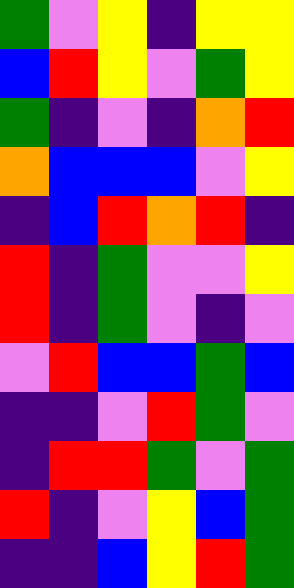[["green", "violet", "yellow", "indigo", "yellow", "yellow"], ["blue", "red", "yellow", "violet", "green", "yellow"], ["green", "indigo", "violet", "indigo", "orange", "red"], ["orange", "blue", "blue", "blue", "violet", "yellow"], ["indigo", "blue", "red", "orange", "red", "indigo"], ["red", "indigo", "green", "violet", "violet", "yellow"], ["red", "indigo", "green", "violet", "indigo", "violet"], ["violet", "red", "blue", "blue", "green", "blue"], ["indigo", "indigo", "violet", "red", "green", "violet"], ["indigo", "red", "red", "green", "violet", "green"], ["red", "indigo", "violet", "yellow", "blue", "green"], ["indigo", "indigo", "blue", "yellow", "red", "green"]]